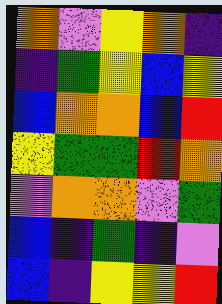[["orange", "violet", "yellow", "orange", "indigo"], ["indigo", "green", "yellow", "blue", "yellow"], ["blue", "orange", "orange", "blue", "red"], ["yellow", "green", "green", "red", "orange"], ["violet", "orange", "orange", "violet", "green"], ["blue", "indigo", "green", "indigo", "violet"], ["blue", "indigo", "yellow", "yellow", "red"]]